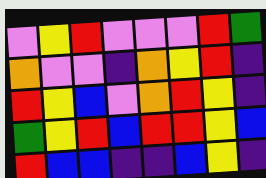[["violet", "yellow", "red", "violet", "violet", "violet", "red", "green"], ["orange", "violet", "violet", "indigo", "orange", "yellow", "red", "indigo"], ["red", "yellow", "blue", "violet", "orange", "red", "yellow", "indigo"], ["green", "yellow", "red", "blue", "red", "red", "yellow", "blue"], ["red", "blue", "blue", "indigo", "indigo", "blue", "yellow", "indigo"]]